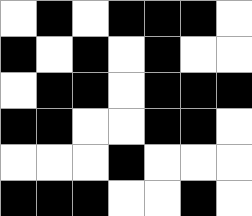[["white", "black", "white", "black", "black", "black", "white"], ["black", "white", "black", "white", "black", "white", "white"], ["white", "black", "black", "white", "black", "black", "black"], ["black", "black", "white", "white", "black", "black", "white"], ["white", "white", "white", "black", "white", "white", "white"], ["black", "black", "black", "white", "white", "black", "white"]]